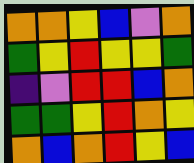[["orange", "orange", "yellow", "blue", "violet", "orange"], ["green", "yellow", "red", "yellow", "yellow", "green"], ["indigo", "violet", "red", "red", "blue", "orange"], ["green", "green", "yellow", "red", "orange", "yellow"], ["orange", "blue", "orange", "red", "yellow", "blue"]]